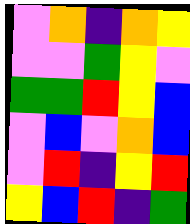[["violet", "orange", "indigo", "orange", "yellow"], ["violet", "violet", "green", "yellow", "violet"], ["green", "green", "red", "yellow", "blue"], ["violet", "blue", "violet", "orange", "blue"], ["violet", "red", "indigo", "yellow", "red"], ["yellow", "blue", "red", "indigo", "green"]]